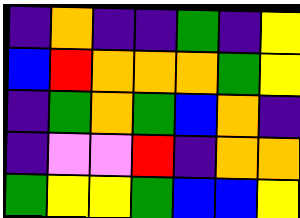[["indigo", "orange", "indigo", "indigo", "green", "indigo", "yellow"], ["blue", "red", "orange", "orange", "orange", "green", "yellow"], ["indigo", "green", "orange", "green", "blue", "orange", "indigo"], ["indigo", "violet", "violet", "red", "indigo", "orange", "orange"], ["green", "yellow", "yellow", "green", "blue", "blue", "yellow"]]